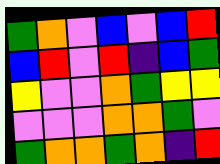[["green", "orange", "violet", "blue", "violet", "blue", "red"], ["blue", "red", "violet", "red", "indigo", "blue", "green"], ["yellow", "violet", "violet", "orange", "green", "yellow", "yellow"], ["violet", "violet", "violet", "orange", "orange", "green", "violet"], ["green", "orange", "orange", "green", "orange", "indigo", "red"]]